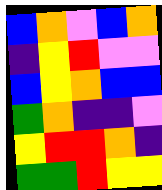[["blue", "orange", "violet", "blue", "orange"], ["indigo", "yellow", "red", "violet", "violet"], ["blue", "yellow", "orange", "blue", "blue"], ["green", "orange", "indigo", "indigo", "violet"], ["yellow", "red", "red", "orange", "indigo"], ["green", "green", "red", "yellow", "yellow"]]